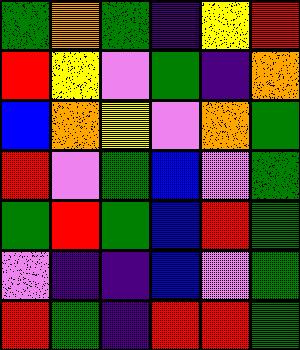[["green", "orange", "green", "indigo", "yellow", "red"], ["red", "yellow", "violet", "green", "indigo", "orange"], ["blue", "orange", "yellow", "violet", "orange", "green"], ["red", "violet", "green", "blue", "violet", "green"], ["green", "red", "green", "blue", "red", "green"], ["violet", "indigo", "indigo", "blue", "violet", "green"], ["red", "green", "indigo", "red", "red", "green"]]